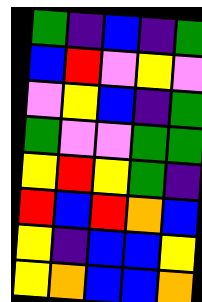[["green", "indigo", "blue", "indigo", "green"], ["blue", "red", "violet", "yellow", "violet"], ["violet", "yellow", "blue", "indigo", "green"], ["green", "violet", "violet", "green", "green"], ["yellow", "red", "yellow", "green", "indigo"], ["red", "blue", "red", "orange", "blue"], ["yellow", "indigo", "blue", "blue", "yellow"], ["yellow", "orange", "blue", "blue", "orange"]]